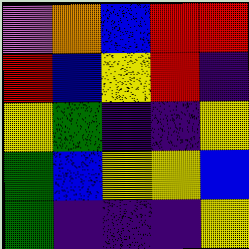[["violet", "orange", "blue", "red", "red"], ["red", "blue", "yellow", "red", "indigo"], ["yellow", "green", "indigo", "indigo", "yellow"], ["green", "blue", "yellow", "yellow", "blue"], ["green", "indigo", "indigo", "indigo", "yellow"]]